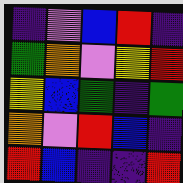[["indigo", "violet", "blue", "red", "indigo"], ["green", "orange", "violet", "yellow", "red"], ["yellow", "blue", "green", "indigo", "green"], ["orange", "violet", "red", "blue", "indigo"], ["red", "blue", "indigo", "indigo", "red"]]